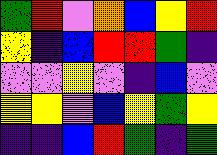[["green", "red", "violet", "orange", "blue", "yellow", "red"], ["yellow", "indigo", "blue", "red", "red", "green", "indigo"], ["violet", "violet", "yellow", "violet", "indigo", "blue", "violet"], ["yellow", "yellow", "violet", "blue", "yellow", "green", "yellow"], ["indigo", "indigo", "blue", "red", "green", "indigo", "green"]]